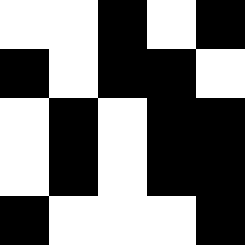[["white", "white", "black", "white", "black"], ["black", "white", "black", "black", "white"], ["white", "black", "white", "black", "black"], ["white", "black", "white", "black", "black"], ["black", "white", "white", "white", "black"]]